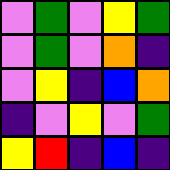[["violet", "green", "violet", "yellow", "green"], ["violet", "green", "violet", "orange", "indigo"], ["violet", "yellow", "indigo", "blue", "orange"], ["indigo", "violet", "yellow", "violet", "green"], ["yellow", "red", "indigo", "blue", "indigo"]]